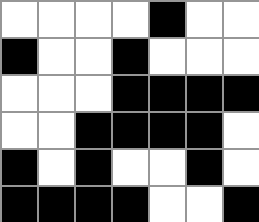[["white", "white", "white", "white", "black", "white", "white"], ["black", "white", "white", "black", "white", "white", "white"], ["white", "white", "white", "black", "black", "black", "black"], ["white", "white", "black", "black", "black", "black", "white"], ["black", "white", "black", "white", "white", "black", "white"], ["black", "black", "black", "black", "white", "white", "black"]]